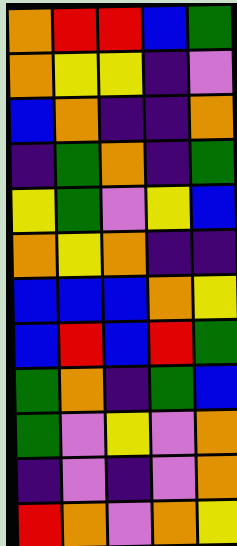[["orange", "red", "red", "blue", "green"], ["orange", "yellow", "yellow", "indigo", "violet"], ["blue", "orange", "indigo", "indigo", "orange"], ["indigo", "green", "orange", "indigo", "green"], ["yellow", "green", "violet", "yellow", "blue"], ["orange", "yellow", "orange", "indigo", "indigo"], ["blue", "blue", "blue", "orange", "yellow"], ["blue", "red", "blue", "red", "green"], ["green", "orange", "indigo", "green", "blue"], ["green", "violet", "yellow", "violet", "orange"], ["indigo", "violet", "indigo", "violet", "orange"], ["red", "orange", "violet", "orange", "yellow"]]